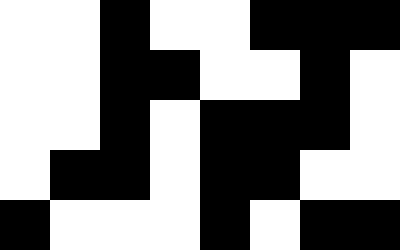[["white", "white", "black", "white", "white", "black", "black", "black"], ["white", "white", "black", "black", "white", "white", "black", "white"], ["white", "white", "black", "white", "black", "black", "black", "white"], ["white", "black", "black", "white", "black", "black", "white", "white"], ["black", "white", "white", "white", "black", "white", "black", "black"]]